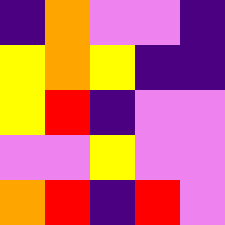[["indigo", "orange", "violet", "violet", "indigo"], ["yellow", "orange", "yellow", "indigo", "indigo"], ["yellow", "red", "indigo", "violet", "violet"], ["violet", "violet", "yellow", "violet", "violet"], ["orange", "red", "indigo", "red", "violet"]]